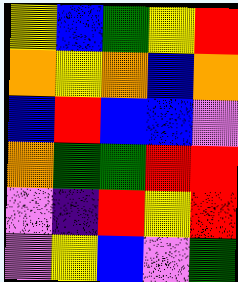[["yellow", "blue", "green", "yellow", "red"], ["orange", "yellow", "orange", "blue", "orange"], ["blue", "red", "blue", "blue", "violet"], ["orange", "green", "green", "red", "red"], ["violet", "indigo", "red", "yellow", "red"], ["violet", "yellow", "blue", "violet", "green"]]